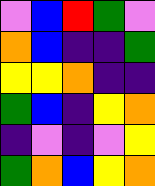[["violet", "blue", "red", "green", "violet"], ["orange", "blue", "indigo", "indigo", "green"], ["yellow", "yellow", "orange", "indigo", "indigo"], ["green", "blue", "indigo", "yellow", "orange"], ["indigo", "violet", "indigo", "violet", "yellow"], ["green", "orange", "blue", "yellow", "orange"]]